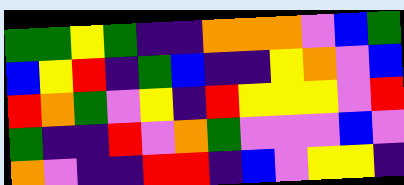[["green", "green", "yellow", "green", "indigo", "indigo", "orange", "orange", "orange", "violet", "blue", "green"], ["blue", "yellow", "red", "indigo", "green", "blue", "indigo", "indigo", "yellow", "orange", "violet", "blue"], ["red", "orange", "green", "violet", "yellow", "indigo", "red", "yellow", "yellow", "yellow", "violet", "red"], ["green", "indigo", "indigo", "red", "violet", "orange", "green", "violet", "violet", "violet", "blue", "violet"], ["orange", "violet", "indigo", "indigo", "red", "red", "indigo", "blue", "violet", "yellow", "yellow", "indigo"]]